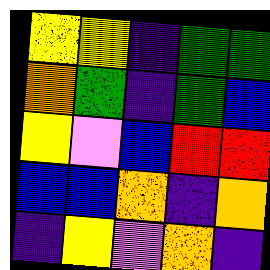[["yellow", "yellow", "indigo", "green", "green"], ["orange", "green", "indigo", "green", "blue"], ["yellow", "violet", "blue", "red", "red"], ["blue", "blue", "orange", "indigo", "orange"], ["indigo", "yellow", "violet", "orange", "indigo"]]